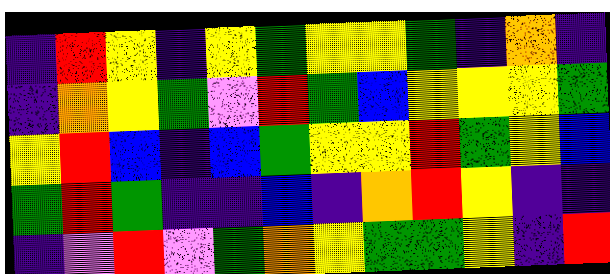[["indigo", "red", "yellow", "indigo", "yellow", "green", "yellow", "yellow", "green", "indigo", "orange", "indigo"], ["indigo", "orange", "yellow", "green", "violet", "red", "green", "blue", "yellow", "yellow", "yellow", "green"], ["yellow", "red", "blue", "indigo", "blue", "green", "yellow", "yellow", "red", "green", "yellow", "blue"], ["green", "red", "green", "indigo", "indigo", "blue", "indigo", "orange", "red", "yellow", "indigo", "indigo"], ["indigo", "violet", "red", "violet", "green", "orange", "yellow", "green", "green", "yellow", "indigo", "red"]]